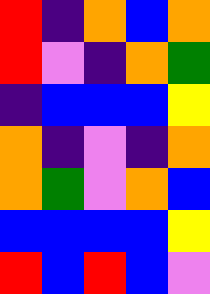[["red", "indigo", "orange", "blue", "orange"], ["red", "violet", "indigo", "orange", "green"], ["indigo", "blue", "blue", "blue", "yellow"], ["orange", "indigo", "violet", "indigo", "orange"], ["orange", "green", "violet", "orange", "blue"], ["blue", "blue", "blue", "blue", "yellow"], ["red", "blue", "red", "blue", "violet"]]